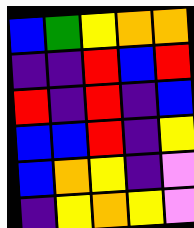[["blue", "green", "yellow", "orange", "orange"], ["indigo", "indigo", "red", "blue", "red"], ["red", "indigo", "red", "indigo", "blue"], ["blue", "blue", "red", "indigo", "yellow"], ["blue", "orange", "yellow", "indigo", "violet"], ["indigo", "yellow", "orange", "yellow", "violet"]]